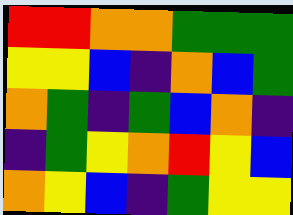[["red", "red", "orange", "orange", "green", "green", "green"], ["yellow", "yellow", "blue", "indigo", "orange", "blue", "green"], ["orange", "green", "indigo", "green", "blue", "orange", "indigo"], ["indigo", "green", "yellow", "orange", "red", "yellow", "blue"], ["orange", "yellow", "blue", "indigo", "green", "yellow", "yellow"]]